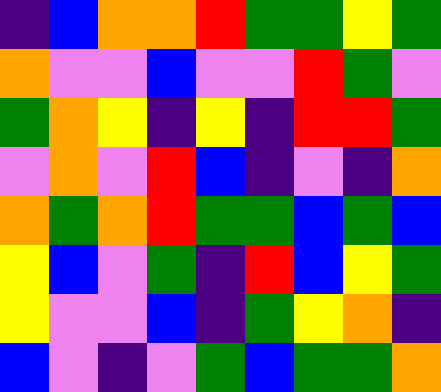[["indigo", "blue", "orange", "orange", "red", "green", "green", "yellow", "green"], ["orange", "violet", "violet", "blue", "violet", "violet", "red", "green", "violet"], ["green", "orange", "yellow", "indigo", "yellow", "indigo", "red", "red", "green"], ["violet", "orange", "violet", "red", "blue", "indigo", "violet", "indigo", "orange"], ["orange", "green", "orange", "red", "green", "green", "blue", "green", "blue"], ["yellow", "blue", "violet", "green", "indigo", "red", "blue", "yellow", "green"], ["yellow", "violet", "violet", "blue", "indigo", "green", "yellow", "orange", "indigo"], ["blue", "violet", "indigo", "violet", "green", "blue", "green", "green", "orange"]]